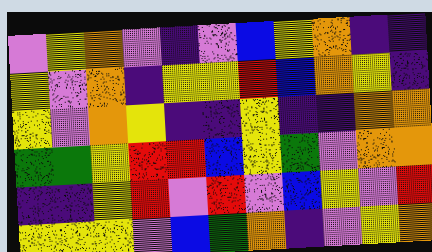[["violet", "yellow", "orange", "violet", "indigo", "violet", "blue", "yellow", "orange", "indigo", "indigo"], ["yellow", "violet", "orange", "indigo", "yellow", "yellow", "red", "blue", "orange", "yellow", "indigo"], ["yellow", "violet", "orange", "yellow", "indigo", "indigo", "yellow", "indigo", "indigo", "orange", "orange"], ["green", "green", "yellow", "red", "red", "blue", "yellow", "green", "violet", "orange", "orange"], ["indigo", "indigo", "yellow", "red", "violet", "red", "violet", "blue", "yellow", "violet", "red"], ["yellow", "yellow", "yellow", "violet", "blue", "green", "orange", "indigo", "violet", "yellow", "orange"]]